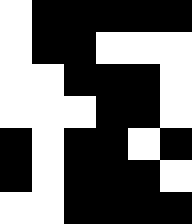[["white", "black", "black", "black", "black", "black"], ["white", "black", "black", "white", "white", "white"], ["white", "white", "black", "black", "black", "white"], ["white", "white", "white", "black", "black", "white"], ["black", "white", "black", "black", "white", "black"], ["black", "white", "black", "black", "black", "white"], ["white", "white", "black", "black", "black", "black"]]